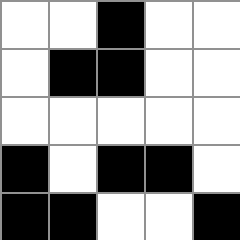[["white", "white", "black", "white", "white"], ["white", "black", "black", "white", "white"], ["white", "white", "white", "white", "white"], ["black", "white", "black", "black", "white"], ["black", "black", "white", "white", "black"]]